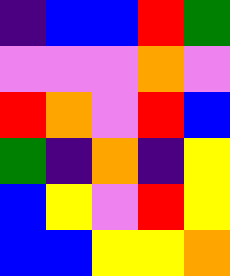[["indigo", "blue", "blue", "red", "green"], ["violet", "violet", "violet", "orange", "violet"], ["red", "orange", "violet", "red", "blue"], ["green", "indigo", "orange", "indigo", "yellow"], ["blue", "yellow", "violet", "red", "yellow"], ["blue", "blue", "yellow", "yellow", "orange"]]